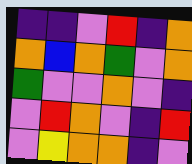[["indigo", "indigo", "violet", "red", "indigo", "orange"], ["orange", "blue", "orange", "green", "violet", "orange"], ["green", "violet", "violet", "orange", "violet", "indigo"], ["violet", "red", "orange", "violet", "indigo", "red"], ["violet", "yellow", "orange", "orange", "indigo", "violet"]]